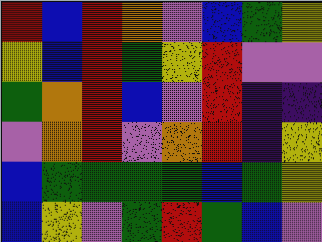[["red", "blue", "red", "orange", "violet", "blue", "green", "yellow"], ["yellow", "blue", "red", "green", "yellow", "red", "violet", "violet"], ["green", "orange", "red", "blue", "violet", "red", "indigo", "indigo"], ["violet", "orange", "red", "violet", "orange", "red", "indigo", "yellow"], ["blue", "green", "green", "green", "green", "blue", "green", "yellow"], ["blue", "yellow", "violet", "green", "red", "green", "blue", "violet"]]